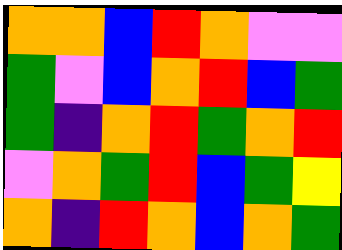[["orange", "orange", "blue", "red", "orange", "violet", "violet"], ["green", "violet", "blue", "orange", "red", "blue", "green"], ["green", "indigo", "orange", "red", "green", "orange", "red"], ["violet", "orange", "green", "red", "blue", "green", "yellow"], ["orange", "indigo", "red", "orange", "blue", "orange", "green"]]